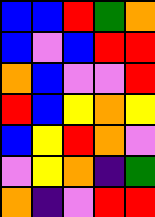[["blue", "blue", "red", "green", "orange"], ["blue", "violet", "blue", "red", "red"], ["orange", "blue", "violet", "violet", "red"], ["red", "blue", "yellow", "orange", "yellow"], ["blue", "yellow", "red", "orange", "violet"], ["violet", "yellow", "orange", "indigo", "green"], ["orange", "indigo", "violet", "red", "red"]]